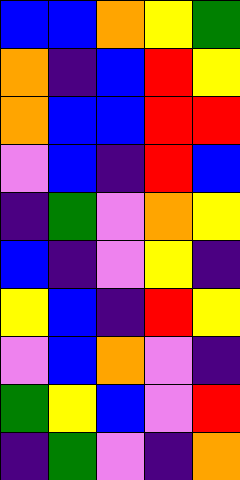[["blue", "blue", "orange", "yellow", "green"], ["orange", "indigo", "blue", "red", "yellow"], ["orange", "blue", "blue", "red", "red"], ["violet", "blue", "indigo", "red", "blue"], ["indigo", "green", "violet", "orange", "yellow"], ["blue", "indigo", "violet", "yellow", "indigo"], ["yellow", "blue", "indigo", "red", "yellow"], ["violet", "blue", "orange", "violet", "indigo"], ["green", "yellow", "blue", "violet", "red"], ["indigo", "green", "violet", "indigo", "orange"]]